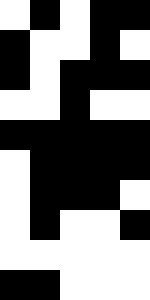[["white", "black", "white", "black", "black"], ["black", "white", "white", "black", "white"], ["black", "white", "black", "black", "black"], ["white", "white", "black", "white", "white"], ["black", "black", "black", "black", "black"], ["white", "black", "black", "black", "black"], ["white", "black", "black", "black", "white"], ["white", "black", "white", "white", "black"], ["white", "white", "white", "white", "white"], ["black", "black", "white", "white", "white"]]